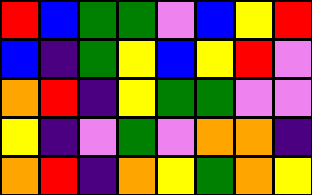[["red", "blue", "green", "green", "violet", "blue", "yellow", "red"], ["blue", "indigo", "green", "yellow", "blue", "yellow", "red", "violet"], ["orange", "red", "indigo", "yellow", "green", "green", "violet", "violet"], ["yellow", "indigo", "violet", "green", "violet", "orange", "orange", "indigo"], ["orange", "red", "indigo", "orange", "yellow", "green", "orange", "yellow"]]